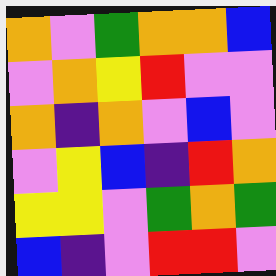[["orange", "violet", "green", "orange", "orange", "blue"], ["violet", "orange", "yellow", "red", "violet", "violet"], ["orange", "indigo", "orange", "violet", "blue", "violet"], ["violet", "yellow", "blue", "indigo", "red", "orange"], ["yellow", "yellow", "violet", "green", "orange", "green"], ["blue", "indigo", "violet", "red", "red", "violet"]]